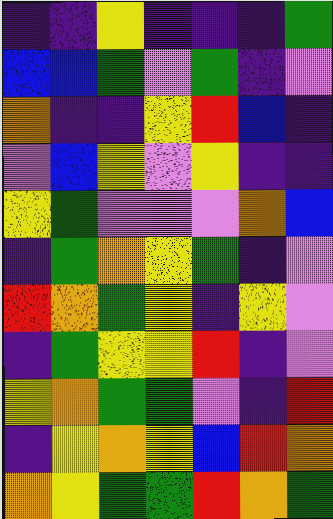[["indigo", "indigo", "yellow", "indigo", "indigo", "indigo", "green"], ["blue", "blue", "green", "violet", "green", "indigo", "violet"], ["orange", "indigo", "indigo", "yellow", "red", "blue", "indigo"], ["violet", "blue", "yellow", "violet", "yellow", "indigo", "indigo"], ["yellow", "green", "violet", "violet", "violet", "orange", "blue"], ["indigo", "green", "orange", "yellow", "green", "indigo", "violet"], ["red", "orange", "green", "yellow", "indigo", "yellow", "violet"], ["indigo", "green", "yellow", "yellow", "red", "indigo", "violet"], ["yellow", "orange", "green", "green", "violet", "indigo", "red"], ["indigo", "yellow", "orange", "yellow", "blue", "red", "orange"], ["orange", "yellow", "green", "green", "red", "orange", "green"]]